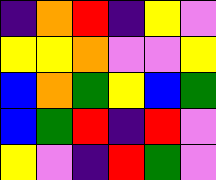[["indigo", "orange", "red", "indigo", "yellow", "violet"], ["yellow", "yellow", "orange", "violet", "violet", "yellow"], ["blue", "orange", "green", "yellow", "blue", "green"], ["blue", "green", "red", "indigo", "red", "violet"], ["yellow", "violet", "indigo", "red", "green", "violet"]]